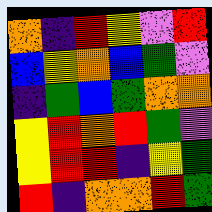[["orange", "indigo", "red", "yellow", "violet", "red"], ["blue", "yellow", "orange", "blue", "green", "violet"], ["indigo", "green", "blue", "green", "orange", "orange"], ["yellow", "red", "orange", "red", "green", "violet"], ["yellow", "red", "red", "indigo", "yellow", "green"], ["red", "indigo", "orange", "orange", "red", "green"]]